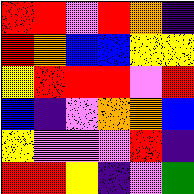[["red", "red", "violet", "red", "orange", "indigo"], ["red", "orange", "blue", "blue", "yellow", "yellow"], ["yellow", "red", "red", "red", "violet", "red"], ["blue", "indigo", "violet", "orange", "orange", "blue"], ["yellow", "violet", "violet", "violet", "red", "indigo"], ["red", "red", "yellow", "indigo", "violet", "green"]]